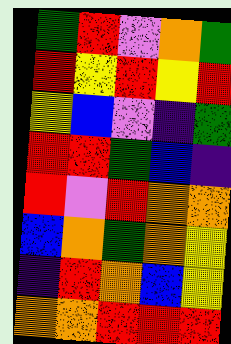[["green", "red", "violet", "orange", "green"], ["red", "yellow", "red", "yellow", "red"], ["yellow", "blue", "violet", "indigo", "green"], ["red", "red", "green", "blue", "indigo"], ["red", "violet", "red", "orange", "orange"], ["blue", "orange", "green", "orange", "yellow"], ["indigo", "red", "orange", "blue", "yellow"], ["orange", "orange", "red", "red", "red"]]